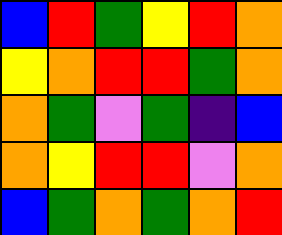[["blue", "red", "green", "yellow", "red", "orange"], ["yellow", "orange", "red", "red", "green", "orange"], ["orange", "green", "violet", "green", "indigo", "blue"], ["orange", "yellow", "red", "red", "violet", "orange"], ["blue", "green", "orange", "green", "orange", "red"]]